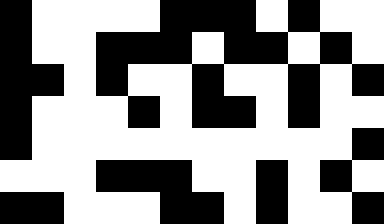[["black", "white", "white", "white", "white", "black", "black", "black", "white", "black", "white", "white"], ["black", "white", "white", "black", "black", "black", "white", "black", "black", "white", "black", "white"], ["black", "black", "white", "black", "white", "white", "black", "white", "white", "black", "white", "black"], ["black", "white", "white", "white", "black", "white", "black", "black", "white", "black", "white", "white"], ["black", "white", "white", "white", "white", "white", "white", "white", "white", "white", "white", "black"], ["white", "white", "white", "black", "black", "black", "white", "white", "black", "white", "black", "white"], ["black", "black", "white", "white", "white", "black", "black", "white", "black", "white", "white", "black"]]